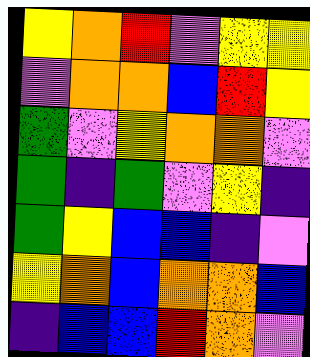[["yellow", "orange", "red", "violet", "yellow", "yellow"], ["violet", "orange", "orange", "blue", "red", "yellow"], ["green", "violet", "yellow", "orange", "orange", "violet"], ["green", "indigo", "green", "violet", "yellow", "indigo"], ["green", "yellow", "blue", "blue", "indigo", "violet"], ["yellow", "orange", "blue", "orange", "orange", "blue"], ["indigo", "blue", "blue", "red", "orange", "violet"]]